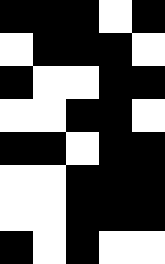[["black", "black", "black", "white", "black"], ["white", "black", "black", "black", "white"], ["black", "white", "white", "black", "black"], ["white", "white", "black", "black", "white"], ["black", "black", "white", "black", "black"], ["white", "white", "black", "black", "black"], ["white", "white", "black", "black", "black"], ["black", "white", "black", "white", "white"]]